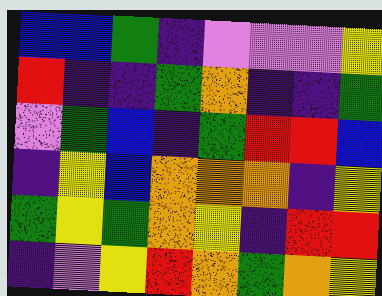[["blue", "blue", "green", "indigo", "violet", "violet", "violet", "yellow"], ["red", "indigo", "indigo", "green", "orange", "indigo", "indigo", "green"], ["violet", "green", "blue", "indigo", "green", "red", "red", "blue"], ["indigo", "yellow", "blue", "orange", "orange", "orange", "indigo", "yellow"], ["green", "yellow", "green", "orange", "yellow", "indigo", "red", "red"], ["indigo", "violet", "yellow", "red", "orange", "green", "orange", "yellow"]]